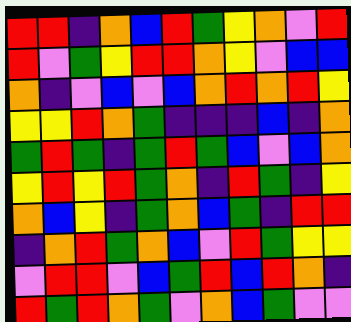[["red", "red", "indigo", "orange", "blue", "red", "green", "yellow", "orange", "violet", "red"], ["red", "violet", "green", "yellow", "red", "red", "orange", "yellow", "violet", "blue", "blue"], ["orange", "indigo", "violet", "blue", "violet", "blue", "orange", "red", "orange", "red", "yellow"], ["yellow", "yellow", "red", "orange", "green", "indigo", "indigo", "indigo", "blue", "indigo", "orange"], ["green", "red", "green", "indigo", "green", "red", "green", "blue", "violet", "blue", "orange"], ["yellow", "red", "yellow", "red", "green", "orange", "indigo", "red", "green", "indigo", "yellow"], ["orange", "blue", "yellow", "indigo", "green", "orange", "blue", "green", "indigo", "red", "red"], ["indigo", "orange", "red", "green", "orange", "blue", "violet", "red", "green", "yellow", "yellow"], ["violet", "red", "red", "violet", "blue", "green", "red", "blue", "red", "orange", "indigo"], ["red", "green", "red", "orange", "green", "violet", "orange", "blue", "green", "violet", "violet"]]